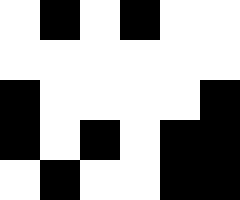[["white", "black", "white", "black", "white", "white"], ["white", "white", "white", "white", "white", "white"], ["black", "white", "white", "white", "white", "black"], ["black", "white", "black", "white", "black", "black"], ["white", "black", "white", "white", "black", "black"]]